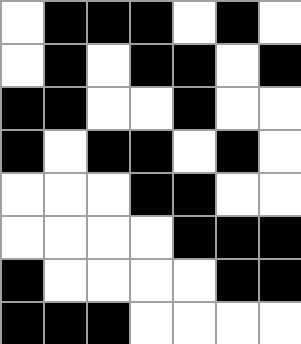[["white", "black", "black", "black", "white", "black", "white"], ["white", "black", "white", "black", "black", "white", "black"], ["black", "black", "white", "white", "black", "white", "white"], ["black", "white", "black", "black", "white", "black", "white"], ["white", "white", "white", "black", "black", "white", "white"], ["white", "white", "white", "white", "black", "black", "black"], ["black", "white", "white", "white", "white", "black", "black"], ["black", "black", "black", "white", "white", "white", "white"]]